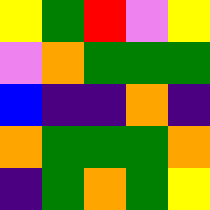[["yellow", "green", "red", "violet", "yellow"], ["violet", "orange", "green", "green", "green"], ["blue", "indigo", "indigo", "orange", "indigo"], ["orange", "green", "green", "green", "orange"], ["indigo", "green", "orange", "green", "yellow"]]